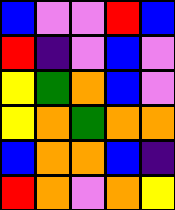[["blue", "violet", "violet", "red", "blue"], ["red", "indigo", "violet", "blue", "violet"], ["yellow", "green", "orange", "blue", "violet"], ["yellow", "orange", "green", "orange", "orange"], ["blue", "orange", "orange", "blue", "indigo"], ["red", "orange", "violet", "orange", "yellow"]]